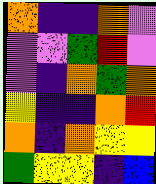[["orange", "indigo", "indigo", "orange", "violet"], ["violet", "violet", "green", "red", "violet"], ["violet", "indigo", "orange", "green", "orange"], ["yellow", "indigo", "indigo", "orange", "red"], ["orange", "indigo", "orange", "yellow", "yellow"], ["green", "yellow", "yellow", "indigo", "blue"]]